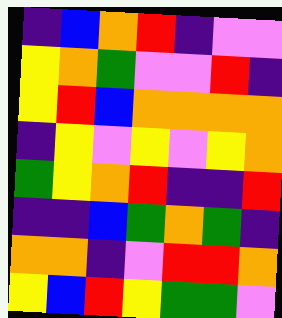[["indigo", "blue", "orange", "red", "indigo", "violet", "violet"], ["yellow", "orange", "green", "violet", "violet", "red", "indigo"], ["yellow", "red", "blue", "orange", "orange", "orange", "orange"], ["indigo", "yellow", "violet", "yellow", "violet", "yellow", "orange"], ["green", "yellow", "orange", "red", "indigo", "indigo", "red"], ["indigo", "indigo", "blue", "green", "orange", "green", "indigo"], ["orange", "orange", "indigo", "violet", "red", "red", "orange"], ["yellow", "blue", "red", "yellow", "green", "green", "violet"]]